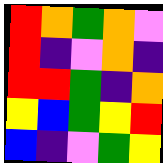[["red", "orange", "green", "orange", "violet"], ["red", "indigo", "violet", "orange", "indigo"], ["red", "red", "green", "indigo", "orange"], ["yellow", "blue", "green", "yellow", "red"], ["blue", "indigo", "violet", "green", "yellow"]]